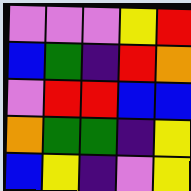[["violet", "violet", "violet", "yellow", "red"], ["blue", "green", "indigo", "red", "orange"], ["violet", "red", "red", "blue", "blue"], ["orange", "green", "green", "indigo", "yellow"], ["blue", "yellow", "indigo", "violet", "yellow"]]